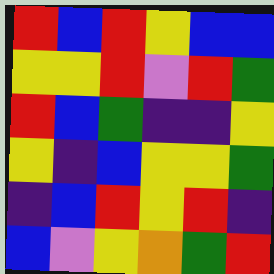[["red", "blue", "red", "yellow", "blue", "blue"], ["yellow", "yellow", "red", "violet", "red", "green"], ["red", "blue", "green", "indigo", "indigo", "yellow"], ["yellow", "indigo", "blue", "yellow", "yellow", "green"], ["indigo", "blue", "red", "yellow", "red", "indigo"], ["blue", "violet", "yellow", "orange", "green", "red"]]